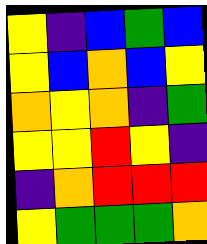[["yellow", "indigo", "blue", "green", "blue"], ["yellow", "blue", "orange", "blue", "yellow"], ["orange", "yellow", "orange", "indigo", "green"], ["yellow", "yellow", "red", "yellow", "indigo"], ["indigo", "orange", "red", "red", "red"], ["yellow", "green", "green", "green", "orange"]]